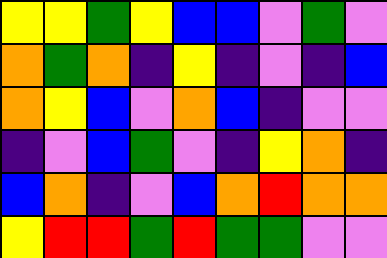[["yellow", "yellow", "green", "yellow", "blue", "blue", "violet", "green", "violet"], ["orange", "green", "orange", "indigo", "yellow", "indigo", "violet", "indigo", "blue"], ["orange", "yellow", "blue", "violet", "orange", "blue", "indigo", "violet", "violet"], ["indigo", "violet", "blue", "green", "violet", "indigo", "yellow", "orange", "indigo"], ["blue", "orange", "indigo", "violet", "blue", "orange", "red", "orange", "orange"], ["yellow", "red", "red", "green", "red", "green", "green", "violet", "violet"]]